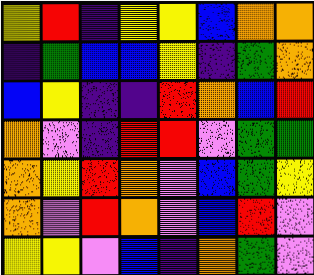[["yellow", "red", "indigo", "yellow", "yellow", "blue", "orange", "orange"], ["indigo", "green", "blue", "blue", "yellow", "indigo", "green", "orange"], ["blue", "yellow", "indigo", "indigo", "red", "orange", "blue", "red"], ["orange", "violet", "indigo", "red", "red", "violet", "green", "green"], ["orange", "yellow", "red", "orange", "violet", "blue", "green", "yellow"], ["orange", "violet", "red", "orange", "violet", "blue", "red", "violet"], ["yellow", "yellow", "violet", "blue", "indigo", "orange", "green", "violet"]]